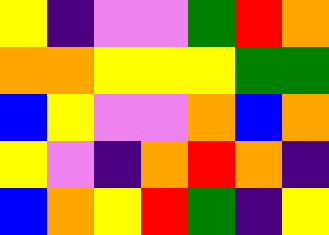[["yellow", "indigo", "violet", "violet", "green", "red", "orange"], ["orange", "orange", "yellow", "yellow", "yellow", "green", "green"], ["blue", "yellow", "violet", "violet", "orange", "blue", "orange"], ["yellow", "violet", "indigo", "orange", "red", "orange", "indigo"], ["blue", "orange", "yellow", "red", "green", "indigo", "yellow"]]